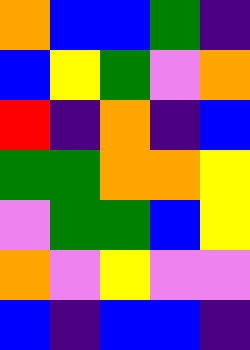[["orange", "blue", "blue", "green", "indigo"], ["blue", "yellow", "green", "violet", "orange"], ["red", "indigo", "orange", "indigo", "blue"], ["green", "green", "orange", "orange", "yellow"], ["violet", "green", "green", "blue", "yellow"], ["orange", "violet", "yellow", "violet", "violet"], ["blue", "indigo", "blue", "blue", "indigo"]]